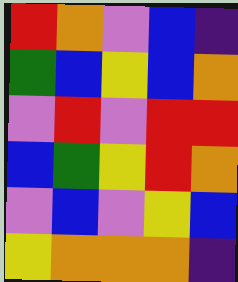[["red", "orange", "violet", "blue", "indigo"], ["green", "blue", "yellow", "blue", "orange"], ["violet", "red", "violet", "red", "red"], ["blue", "green", "yellow", "red", "orange"], ["violet", "blue", "violet", "yellow", "blue"], ["yellow", "orange", "orange", "orange", "indigo"]]